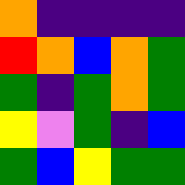[["orange", "indigo", "indigo", "indigo", "indigo"], ["red", "orange", "blue", "orange", "green"], ["green", "indigo", "green", "orange", "green"], ["yellow", "violet", "green", "indigo", "blue"], ["green", "blue", "yellow", "green", "green"]]